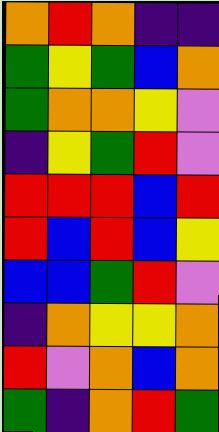[["orange", "red", "orange", "indigo", "indigo"], ["green", "yellow", "green", "blue", "orange"], ["green", "orange", "orange", "yellow", "violet"], ["indigo", "yellow", "green", "red", "violet"], ["red", "red", "red", "blue", "red"], ["red", "blue", "red", "blue", "yellow"], ["blue", "blue", "green", "red", "violet"], ["indigo", "orange", "yellow", "yellow", "orange"], ["red", "violet", "orange", "blue", "orange"], ["green", "indigo", "orange", "red", "green"]]